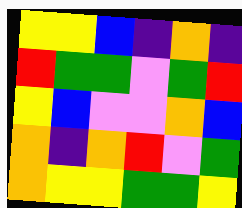[["yellow", "yellow", "blue", "indigo", "orange", "indigo"], ["red", "green", "green", "violet", "green", "red"], ["yellow", "blue", "violet", "violet", "orange", "blue"], ["orange", "indigo", "orange", "red", "violet", "green"], ["orange", "yellow", "yellow", "green", "green", "yellow"]]